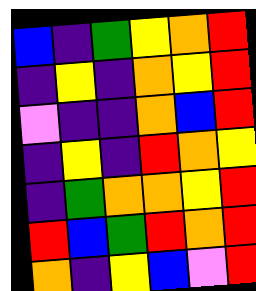[["blue", "indigo", "green", "yellow", "orange", "red"], ["indigo", "yellow", "indigo", "orange", "yellow", "red"], ["violet", "indigo", "indigo", "orange", "blue", "red"], ["indigo", "yellow", "indigo", "red", "orange", "yellow"], ["indigo", "green", "orange", "orange", "yellow", "red"], ["red", "blue", "green", "red", "orange", "red"], ["orange", "indigo", "yellow", "blue", "violet", "red"]]